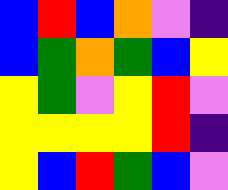[["blue", "red", "blue", "orange", "violet", "indigo"], ["blue", "green", "orange", "green", "blue", "yellow"], ["yellow", "green", "violet", "yellow", "red", "violet"], ["yellow", "yellow", "yellow", "yellow", "red", "indigo"], ["yellow", "blue", "red", "green", "blue", "violet"]]